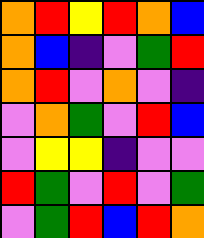[["orange", "red", "yellow", "red", "orange", "blue"], ["orange", "blue", "indigo", "violet", "green", "red"], ["orange", "red", "violet", "orange", "violet", "indigo"], ["violet", "orange", "green", "violet", "red", "blue"], ["violet", "yellow", "yellow", "indigo", "violet", "violet"], ["red", "green", "violet", "red", "violet", "green"], ["violet", "green", "red", "blue", "red", "orange"]]